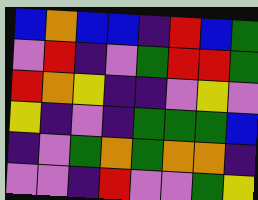[["blue", "orange", "blue", "blue", "indigo", "red", "blue", "green"], ["violet", "red", "indigo", "violet", "green", "red", "red", "green"], ["red", "orange", "yellow", "indigo", "indigo", "violet", "yellow", "violet"], ["yellow", "indigo", "violet", "indigo", "green", "green", "green", "blue"], ["indigo", "violet", "green", "orange", "green", "orange", "orange", "indigo"], ["violet", "violet", "indigo", "red", "violet", "violet", "green", "yellow"]]